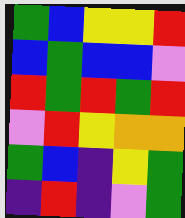[["green", "blue", "yellow", "yellow", "red"], ["blue", "green", "blue", "blue", "violet"], ["red", "green", "red", "green", "red"], ["violet", "red", "yellow", "orange", "orange"], ["green", "blue", "indigo", "yellow", "green"], ["indigo", "red", "indigo", "violet", "green"]]